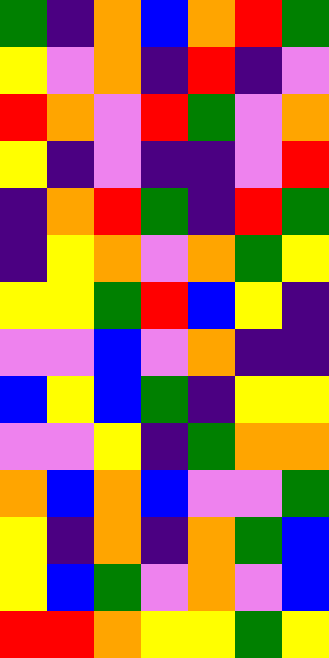[["green", "indigo", "orange", "blue", "orange", "red", "green"], ["yellow", "violet", "orange", "indigo", "red", "indigo", "violet"], ["red", "orange", "violet", "red", "green", "violet", "orange"], ["yellow", "indigo", "violet", "indigo", "indigo", "violet", "red"], ["indigo", "orange", "red", "green", "indigo", "red", "green"], ["indigo", "yellow", "orange", "violet", "orange", "green", "yellow"], ["yellow", "yellow", "green", "red", "blue", "yellow", "indigo"], ["violet", "violet", "blue", "violet", "orange", "indigo", "indigo"], ["blue", "yellow", "blue", "green", "indigo", "yellow", "yellow"], ["violet", "violet", "yellow", "indigo", "green", "orange", "orange"], ["orange", "blue", "orange", "blue", "violet", "violet", "green"], ["yellow", "indigo", "orange", "indigo", "orange", "green", "blue"], ["yellow", "blue", "green", "violet", "orange", "violet", "blue"], ["red", "red", "orange", "yellow", "yellow", "green", "yellow"]]